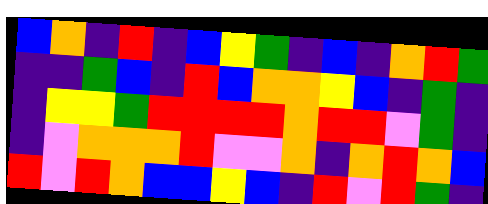[["blue", "orange", "indigo", "red", "indigo", "blue", "yellow", "green", "indigo", "blue", "indigo", "orange", "red", "green"], ["indigo", "indigo", "green", "blue", "indigo", "red", "blue", "orange", "orange", "yellow", "blue", "indigo", "green", "indigo"], ["indigo", "yellow", "yellow", "green", "red", "red", "red", "red", "orange", "red", "red", "violet", "green", "indigo"], ["indigo", "violet", "orange", "orange", "orange", "red", "violet", "violet", "orange", "indigo", "orange", "red", "orange", "blue"], ["red", "violet", "red", "orange", "blue", "blue", "yellow", "blue", "indigo", "red", "violet", "red", "green", "indigo"]]